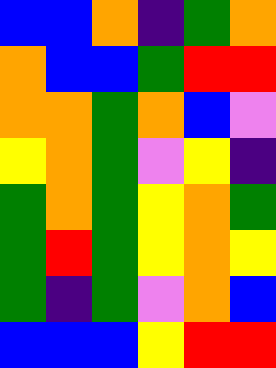[["blue", "blue", "orange", "indigo", "green", "orange"], ["orange", "blue", "blue", "green", "red", "red"], ["orange", "orange", "green", "orange", "blue", "violet"], ["yellow", "orange", "green", "violet", "yellow", "indigo"], ["green", "orange", "green", "yellow", "orange", "green"], ["green", "red", "green", "yellow", "orange", "yellow"], ["green", "indigo", "green", "violet", "orange", "blue"], ["blue", "blue", "blue", "yellow", "red", "red"]]